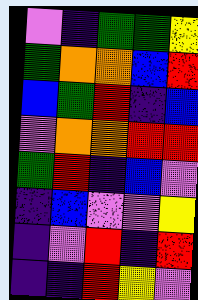[["violet", "indigo", "green", "green", "yellow"], ["green", "orange", "orange", "blue", "red"], ["blue", "green", "red", "indigo", "blue"], ["violet", "orange", "orange", "red", "red"], ["green", "red", "indigo", "blue", "violet"], ["indigo", "blue", "violet", "violet", "yellow"], ["indigo", "violet", "red", "indigo", "red"], ["indigo", "indigo", "red", "yellow", "violet"]]